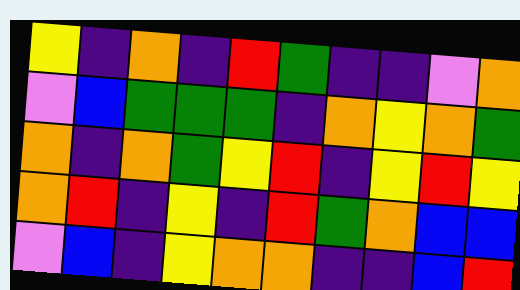[["yellow", "indigo", "orange", "indigo", "red", "green", "indigo", "indigo", "violet", "orange"], ["violet", "blue", "green", "green", "green", "indigo", "orange", "yellow", "orange", "green"], ["orange", "indigo", "orange", "green", "yellow", "red", "indigo", "yellow", "red", "yellow"], ["orange", "red", "indigo", "yellow", "indigo", "red", "green", "orange", "blue", "blue"], ["violet", "blue", "indigo", "yellow", "orange", "orange", "indigo", "indigo", "blue", "red"]]